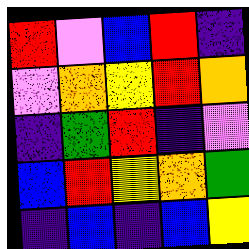[["red", "violet", "blue", "red", "indigo"], ["violet", "orange", "yellow", "red", "orange"], ["indigo", "green", "red", "indigo", "violet"], ["blue", "red", "yellow", "orange", "green"], ["indigo", "blue", "indigo", "blue", "yellow"]]